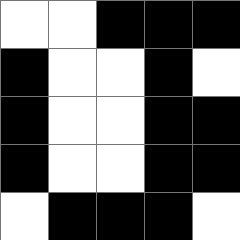[["white", "white", "black", "black", "black"], ["black", "white", "white", "black", "white"], ["black", "white", "white", "black", "black"], ["black", "white", "white", "black", "black"], ["white", "black", "black", "black", "white"]]